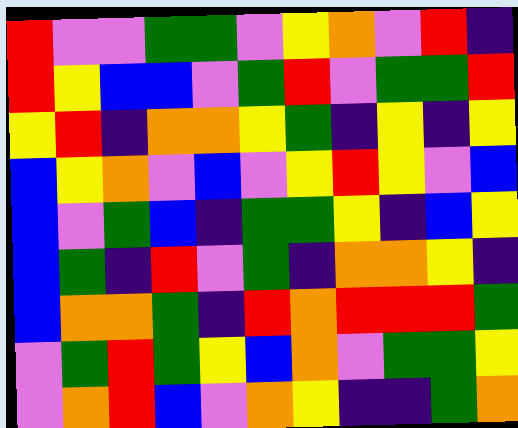[["red", "violet", "violet", "green", "green", "violet", "yellow", "orange", "violet", "red", "indigo"], ["red", "yellow", "blue", "blue", "violet", "green", "red", "violet", "green", "green", "red"], ["yellow", "red", "indigo", "orange", "orange", "yellow", "green", "indigo", "yellow", "indigo", "yellow"], ["blue", "yellow", "orange", "violet", "blue", "violet", "yellow", "red", "yellow", "violet", "blue"], ["blue", "violet", "green", "blue", "indigo", "green", "green", "yellow", "indigo", "blue", "yellow"], ["blue", "green", "indigo", "red", "violet", "green", "indigo", "orange", "orange", "yellow", "indigo"], ["blue", "orange", "orange", "green", "indigo", "red", "orange", "red", "red", "red", "green"], ["violet", "green", "red", "green", "yellow", "blue", "orange", "violet", "green", "green", "yellow"], ["violet", "orange", "red", "blue", "violet", "orange", "yellow", "indigo", "indigo", "green", "orange"]]